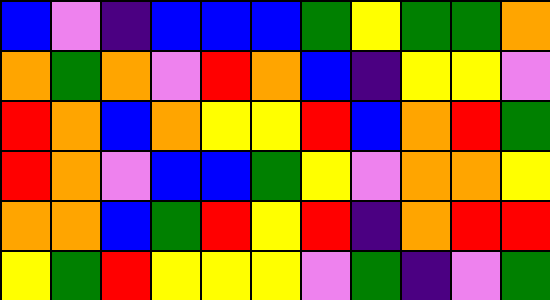[["blue", "violet", "indigo", "blue", "blue", "blue", "green", "yellow", "green", "green", "orange"], ["orange", "green", "orange", "violet", "red", "orange", "blue", "indigo", "yellow", "yellow", "violet"], ["red", "orange", "blue", "orange", "yellow", "yellow", "red", "blue", "orange", "red", "green"], ["red", "orange", "violet", "blue", "blue", "green", "yellow", "violet", "orange", "orange", "yellow"], ["orange", "orange", "blue", "green", "red", "yellow", "red", "indigo", "orange", "red", "red"], ["yellow", "green", "red", "yellow", "yellow", "yellow", "violet", "green", "indigo", "violet", "green"]]